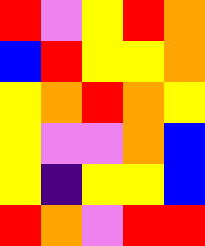[["red", "violet", "yellow", "red", "orange"], ["blue", "red", "yellow", "yellow", "orange"], ["yellow", "orange", "red", "orange", "yellow"], ["yellow", "violet", "violet", "orange", "blue"], ["yellow", "indigo", "yellow", "yellow", "blue"], ["red", "orange", "violet", "red", "red"]]